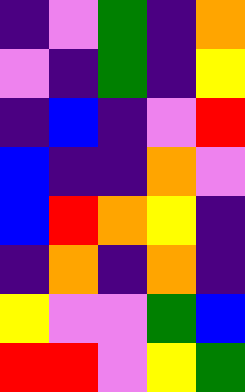[["indigo", "violet", "green", "indigo", "orange"], ["violet", "indigo", "green", "indigo", "yellow"], ["indigo", "blue", "indigo", "violet", "red"], ["blue", "indigo", "indigo", "orange", "violet"], ["blue", "red", "orange", "yellow", "indigo"], ["indigo", "orange", "indigo", "orange", "indigo"], ["yellow", "violet", "violet", "green", "blue"], ["red", "red", "violet", "yellow", "green"]]